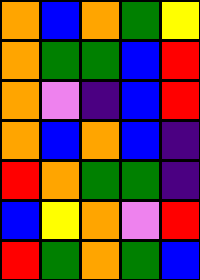[["orange", "blue", "orange", "green", "yellow"], ["orange", "green", "green", "blue", "red"], ["orange", "violet", "indigo", "blue", "red"], ["orange", "blue", "orange", "blue", "indigo"], ["red", "orange", "green", "green", "indigo"], ["blue", "yellow", "orange", "violet", "red"], ["red", "green", "orange", "green", "blue"]]